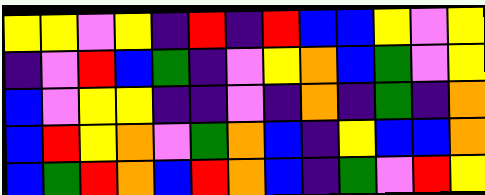[["yellow", "yellow", "violet", "yellow", "indigo", "red", "indigo", "red", "blue", "blue", "yellow", "violet", "yellow"], ["indigo", "violet", "red", "blue", "green", "indigo", "violet", "yellow", "orange", "blue", "green", "violet", "yellow"], ["blue", "violet", "yellow", "yellow", "indigo", "indigo", "violet", "indigo", "orange", "indigo", "green", "indigo", "orange"], ["blue", "red", "yellow", "orange", "violet", "green", "orange", "blue", "indigo", "yellow", "blue", "blue", "orange"], ["blue", "green", "red", "orange", "blue", "red", "orange", "blue", "indigo", "green", "violet", "red", "yellow"]]